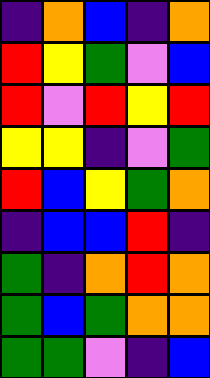[["indigo", "orange", "blue", "indigo", "orange"], ["red", "yellow", "green", "violet", "blue"], ["red", "violet", "red", "yellow", "red"], ["yellow", "yellow", "indigo", "violet", "green"], ["red", "blue", "yellow", "green", "orange"], ["indigo", "blue", "blue", "red", "indigo"], ["green", "indigo", "orange", "red", "orange"], ["green", "blue", "green", "orange", "orange"], ["green", "green", "violet", "indigo", "blue"]]